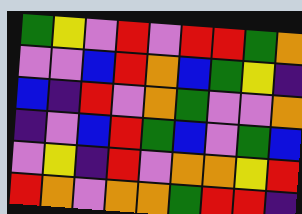[["green", "yellow", "violet", "red", "violet", "red", "red", "green", "orange"], ["violet", "violet", "blue", "red", "orange", "blue", "green", "yellow", "indigo"], ["blue", "indigo", "red", "violet", "orange", "green", "violet", "violet", "orange"], ["indigo", "violet", "blue", "red", "green", "blue", "violet", "green", "blue"], ["violet", "yellow", "indigo", "red", "violet", "orange", "orange", "yellow", "red"], ["red", "orange", "violet", "orange", "orange", "green", "red", "red", "indigo"]]